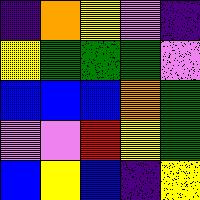[["indigo", "orange", "yellow", "violet", "indigo"], ["yellow", "green", "green", "green", "violet"], ["blue", "blue", "blue", "orange", "green"], ["violet", "violet", "red", "yellow", "green"], ["blue", "yellow", "blue", "indigo", "yellow"]]